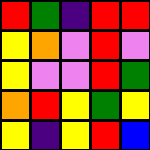[["red", "green", "indigo", "red", "red"], ["yellow", "orange", "violet", "red", "violet"], ["yellow", "violet", "violet", "red", "green"], ["orange", "red", "yellow", "green", "yellow"], ["yellow", "indigo", "yellow", "red", "blue"]]